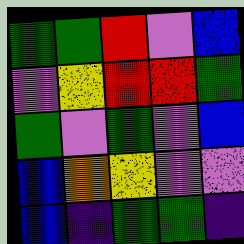[["green", "green", "red", "violet", "blue"], ["violet", "yellow", "red", "red", "green"], ["green", "violet", "green", "violet", "blue"], ["blue", "orange", "yellow", "violet", "violet"], ["blue", "indigo", "green", "green", "indigo"]]